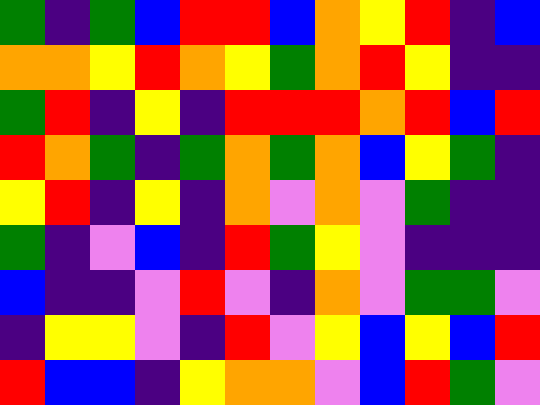[["green", "indigo", "green", "blue", "red", "red", "blue", "orange", "yellow", "red", "indigo", "blue"], ["orange", "orange", "yellow", "red", "orange", "yellow", "green", "orange", "red", "yellow", "indigo", "indigo"], ["green", "red", "indigo", "yellow", "indigo", "red", "red", "red", "orange", "red", "blue", "red"], ["red", "orange", "green", "indigo", "green", "orange", "green", "orange", "blue", "yellow", "green", "indigo"], ["yellow", "red", "indigo", "yellow", "indigo", "orange", "violet", "orange", "violet", "green", "indigo", "indigo"], ["green", "indigo", "violet", "blue", "indigo", "red", "green", "yellow", "violet", "indigo", "indigo", "indigo"], ["blue", "indigo", "indigo", "violet", "red", "violet", "indigo", "orange", "violet", "green", "green", "violet"], ["indigo", "yellow", "yellow", "violet", "indigo", "red", "violet", "yellow", "blue", "yellow", "blue", "red"], ["red", "blue", "blue", "indigo", "yellow", "orange", "orange", "violet", "blue", "red", "green", "violet"]]